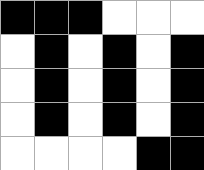[["black", "black", "black", "white", "white", "white"], ["white", "black", "white", "black", "white", "black"], ["white", "black", "white", "black", "white", "black"], ["white", "black", "white", "black", "white", "black"], ["white", "white", "white", "white", "black", "black"]]